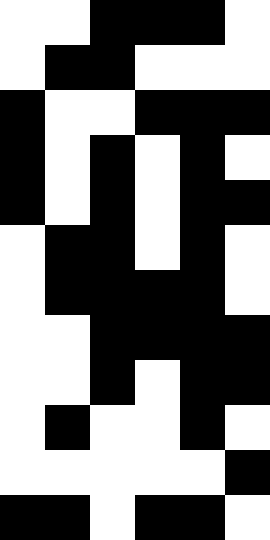[["white", "white", "black", "black", "black", "white"], ["white", "black", "black", "white", "white", "white"], ["black", "white", "white", "black", "black", "black"], ["black", "white", "black", "white", "black", "white"], ["black", "white", "black", "white", "black", "black"], ["white", "black", "black", "white", "black", "white"], ["white", "black", "black", "black", "black", "white"], ["white", "white", "black", "black", "black", "black"], ["white", "white", "black", "white", "black", "black"], ["white", "black", "white", "white", "black", "white"], ["white", "white", "white", "white", "white", "black"], ["black", "black", "white", "black", "black", "white"]]